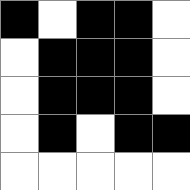[["black", "white", "black", "black", "white"], ["white", "black", "black", "black", "white"], ["white", "black", "black", "black", "white"], ["white", "black", "white", "black", "black"], ["white", "white", "white", "white", "white"]]